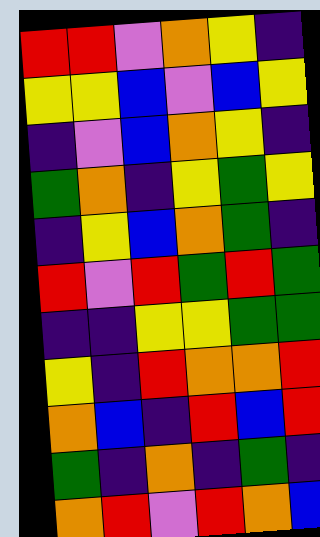[["red", "red", "violet", "orange", "yellow", "indigo"], ["yellow", "yellow", "blue", "violet", "blue", "yellow"], ["indigo", "violet", "blue", "orange", "yellow", "indigo"], ["green", "orange", "indigo", "yellow", "green", "yellow"], ["indigo", "yellow", "blue", "orange", "green", "indigo"], ["red", "violet", "red", "green", "red", "green"], ["indigo", "indigo", "yellow", "yellow", "green", "green"], ["yellow", "indigo", "red", "orange", "orange", "red"], ["orange", "blue", "indigo", "red", "blue", "red"], ["green", "indigo", "orange", "indigo", "green", "indigo"], ["orange", "red", "violet", "red", "orange", "blue"]]